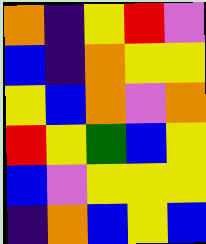[["orange", "indigo", "yellow", "red", "violet"], ["blue", "indigo", "orange", "yellow", "yellow"], ["yellow", "blue", "orange", "violet", "orange"], ["red", "yellow", "green", "blue", "yellow"], ["blue", "violet", "yellow", "yellow", "yellow"], ["indigo", "orange", "blue", "yellow", "blue"]]